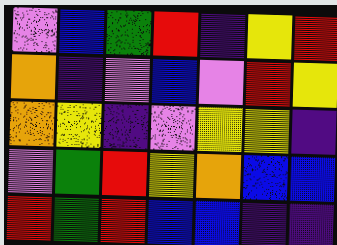[["violet", "blue", "green", "red", "indigo", "yellow", "red"], ["orange", "indigo", "violet", "blue", "violet", "red", "yellow"], ["orange", "yellow", "indigo", "violet", "yellow", "yellow", "indigo"], ["violet", "green", "red", "yellow", "orange", "blue", "blue"], ["red", "green", "red", "blue", "blue", "indigo", "indigo"]]